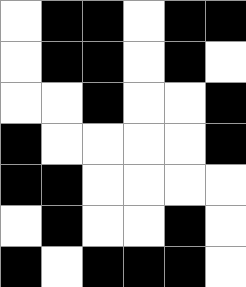[["white", "black", "black", "white", "black", "black"], ["white", "black", "black", "white", "black", "white"], ["white", "white", "black", "white", "white", "black"], ["black", "white", "white", "white", "white", "black"], ["black", "black", "white", "white", "white", "white"], ["white", "black", "white", "white", "black", "white"], ["black", "white", "black", "black", "black", "white"]]